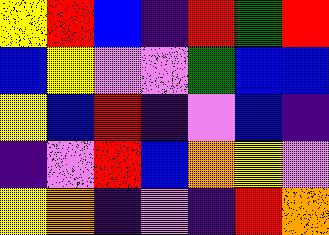[["yellow", "red", "blue", "indigo", "red", "green", "red"], ["blue", "yellow", "violet", "violet", "green", "blue", "blue"], ["yellow", "blue", "red", "indigo", "violet", "blue", "indigo"], ["indigo", "violet", "red", "blue", "orange", "yellow", "violet"], ["yellow", "orange", "indigo", "violet", "indigo", "red", "orange"]]